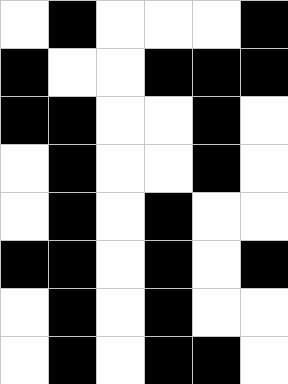[["white", "black", "white", "white", "white", "black"], ["black", "white", "white", "black", "black", "black"], ["black", "black", "white", "white", "black", "white"], ["white", "black", "white", "white", "black", "white"], ["white", "black", "white", "black", "white", "white"], ["black", "black", "white", "black", "white", "black"], ["white", "black", "white", "black", "white", "white"], ["white", "black", "white", "black", "black", "white"]]